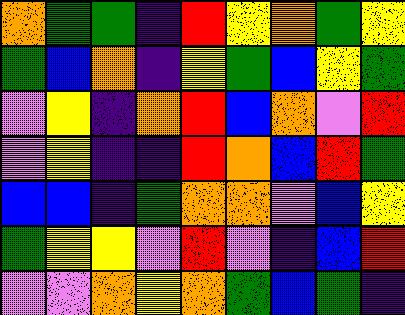[["orange", "green", "green", "indigo", "red", "yellow", "orange", "green", "yellow"], ["green", "blue", "orange", "indigo", "yellow", "green", "blue", "yellow", "green"], ["violet", "yellow", "indigo", "orange", "red", "blue", "orange", "violet", "red"], ["violet", "yellow", "indigo", "indigo", "red", "orange", "blue", "red", "green"], ["blue", "blue", "indigo", "green", "orange", "orange", "violet", "blue", "yellow"], ["green", "yellow", "yellow", "violet", "red", "violet", "indigo", "blue", "red"], ["violet", "violet", "orange", "yellow", "orange", "green", "blue", "green", "indigo"]]